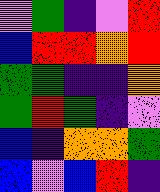[["violet", "green", "indigo", "violet", "red"], ["blue", "red", "red", "orange", "red"], ["green", "green", "indigo", "indigo", "orange"], ["green", "red", "green", "indigo", "violet"], ["blue", "indigo", "orange", "orange", "green"], ["blue", "violet", "blue", "red", "indigo"]]